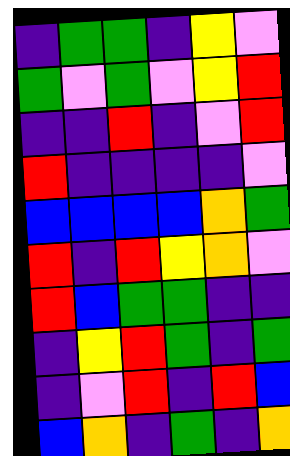[["indigo", "green", "green", "indigo", "yellow", "violet"], ["green", "violet", "green", "violet", "yellow", "red"], ["indigo", "indigo", "red", "indigo", "violet", "red"], ["red", "indigo", "indigo", "indigo", "indigo", "violet"], ["blue", "blue", "blue", "blue", "orange", "green"], ["red", "indigo", "red", "yellow", "orange", "violet"], ["red", "blue", "green", "green", "indigo", "indigo"], ["indigo", "yellow", "red", "green", "indigo", "green"], ["indigo", "violet", "red", "indigo", "red", "blue"], ["blue", "orange", "indigo", "green", "indigo", "orange"]]